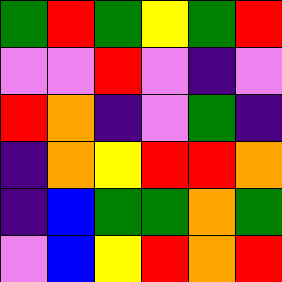[["green", "red", "green", "yellow", "green", "red"], ["violet", "violet", "red", "violet", "indigo", "violet"], ["red", "orange", "indigo", "violet", "green", "indigo"], ["indigo", "orange", "yellow", "red", "red", "orange"], ["indigo", "blue", "green", "green", "orange", "green"], ["violet", "blue", "yellow", "red", "orange", "red"]]